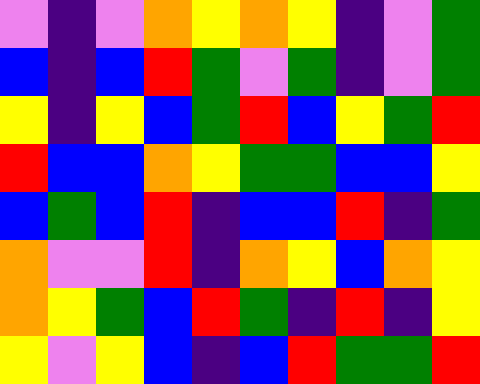[["violet", "indigo", "violet", "orange", "yellow", "orange", "yellow", "indigo", "violet", "green"], ["blue", "indigo", "blue", "red", "green", "violet", "green", "indigo", "violet", "green"], ["yellow", "indigo", "yellow", "blue", "green", "red", "blue", "yellow", "green", "red"], ["red", "blue", "blue", "orange", "yellow", "green", "green", "blue", "blue", "yellow"], ["blue", "green", "blue", "red", "indigo", "blue", "blue", "red", "indigo", "green"], ["orange", "violet", "violet", "red", "indigo", "orange", "yellow", "blue", "orange", "yellow"], ["orange", "yellow", "green", "blue", "red", "green", "indigo", "red", "indigo", "yellow"], ["yellow", "violet", "yellow", "blue", "indigo", "blue", "red", "green", "green", "red"]]